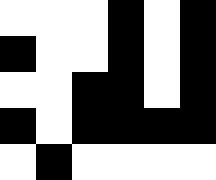[["white", "white", "white", "black", "white", "black"], ["black", "white", "white", "black", "white", "black"], ["white", "white", "black", "black", "white", "black"], ["black", "white", "black", "black", "black", "black"], ["white", "black", "white", "white", "white", "white"]]